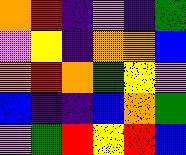[["orange", "red", "indigo", "violet", "indigo", "green"], ["violet", "yellow", "indigo", "orange", "orange", "blue"], ["orange", "red", "orange", "green", "yellow", "violet"], ["blue", "indigo", "indigo", "blue", "orange", "green"], ["violet", "green", "red", "yellow", "red", "blue"]]